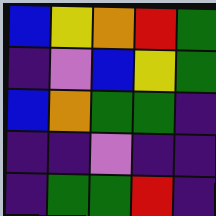[["blue", "yellow", "orange", "red", "green"], ["indigo", "violet", "blue", "yellow", "green"], ["blue", "orange", "green", "green", "indigo"], ["indigo", "indigo", "violet", "indigo", "indigo"], ["indigo", "green", "green", "red", "indigo"]]